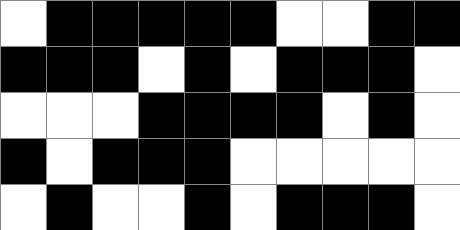[["white", "black", "black", "black", "black", "black", "white", "white", "black", "black"], ["black", "black", "black", "white", "black", "white", "black", "black", "black", "white"], ["white", "white", "white", "black", "black", "black", "black", "white", "black", "white"], ["black", "white", "black", "black", "black", "white", "white", "white", "white", "white"], ["white", "black", "white", "white", "black", "white", "black", "black", "black", "white"]]